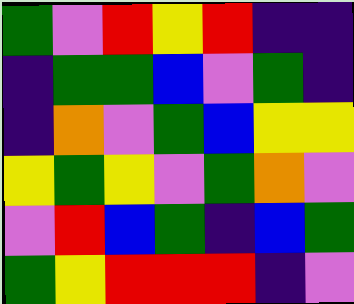[["green", "violet", "red", "yellow", "red", "indigo", "indigo"], ["indigo", "green", "green", "blue", "violet", "green", "indigo"], ["indigo", "orange", "violet", "green", "blue", "yellow", "yellow"], ["yellow", "green", "yellow", "violet", "green", "orange", "violet"], ["violet", "red", "blue", "green", "indigo", "blue", "green"], ["green", "yellow", "red", "red", "red", "indigo", "violet"]]